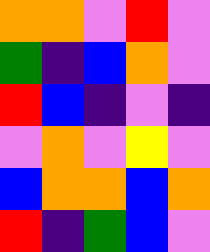[["orange", "orange", "violet", "red", "violet"], ["green", "indigo", "blue", "orange", "violet"], ["red", "blue", "indigo", "violet", "indigo"], ["violet", "orange", "violet", "yellow", "violet"], ["blue", "orange", "orange", "blue", "orange"], ["red", "indigo", "green", "blue", "violet"]]